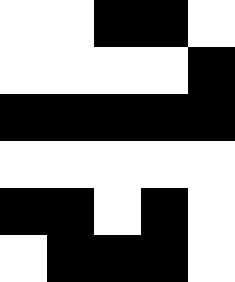[["white", "white", "black", "black", "white"], ["white", "white", "white", "white", "black"], ["black", "black", "black", "black", "black"], ["white", "white", "white", "white", "white"], ["black", "black", "white", "black", "white"], ["white", "black", "black", "black", "white"]]